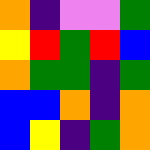[["orange", "indigo", "violet", "violet", "green"], ["yellow", "red", "green", "red", "blue"], ["orange", "green", "green", "indigo", "green"], ["blue", "blue", "orange", "indigo", "orange"], ["blue", "yellow", "indigo", "green", "orange"]]